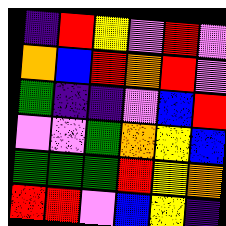[["indigo", "red", "yellow", "violet", "red", "violet"], ["orange", "blue", "red", "orange", "red", "violet"], ["green", "indigo", "indigo", "violet", "blue", "red"], ["violet", "violet", "green", "orange", "yellow", "blue"], ["green", "green", "green", "red", "yellow", "orange"], ["red", "red", "violet", "blue", "yellow", "indigo"]]